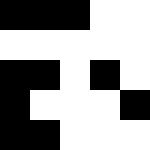[["black", "black", "black", "white", "white"], ["white", "white", "white", "white", "white"], ["black", "black", "white", "black", "white"], ["black", "white", "white", "white", "black"], ["black", "black", "white", "white", "white"]]